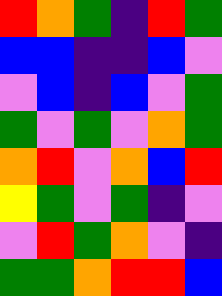[["red", "orange", "green", "indigo", "red", "green"], ["blue", "blue", "indigo", "indigo", "blue", "violet"], ["violet", "blue", "indigo", "blue", "violet", "green"], ["green", "violet", "green", "violet", "orange", "green"], ["orange", "red", "violet", "orange", "blue", "red"], ["yellow", "green", "violet", "green", "indigo", "violet"], ["violet", "red", "green", "orange", "violet", "indigo"], ["green", "green", "orange", "red", "red", "blue"]]